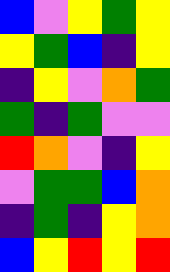[["blue", "violet", "yellow", "green", "yellow"], ["yellow", "green", "blue", "indigo", "yellow"], ["indigo", "yellow", "violet", "orange", "green"], ["green", "indigo", "green", "violet", "violet"], ["red", "orange", "violet", "indigo", "yellow"], ["violet", "green", "green", "blue", "orange"], ["indigo", "green", "indigo", "yellow", "orange"], ["blue", "yellow", "red", "yellow", "red"]]